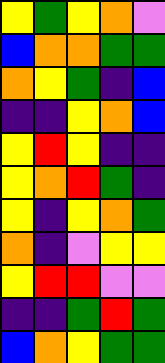[["yellow", "green", "yellow", "orange", "violet"], ["blue", "orange", "orange", "green", "green"], ["orange", "yellow", "green", "indigo", "blue"], ["indigo", "indigo", "yellow", "orange", "blue"], ["yellow", "red", "yellow", "indigo", "indigo"], ["yellow", "orange", "red", "green", "indigo"], ["yellow", "indigo", "yellow", "orange", "green"], ["orange", "indigo", "violet", "yellow", "yellow"], ["yellow", "red", "red", "violet", "violet"], ["indigo", "indigo", "green", "red", "green"], ["blue", "orange", "yellow", "green", "green"]]